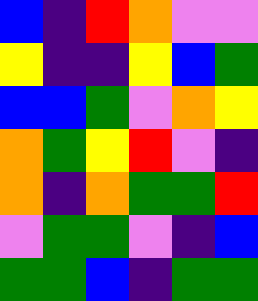[["blue", "indigo", "red", "orange", "violet", "violet"], ["yellow", "indigo", "indigo", "yellow", "blue", "green"], ["blue", "blue", "green", "violet", "orange", "yellow"], ["orange", "green", "yellow", "red", "violet", "indigo"], ["orange", "indigo", "orange", "green", "green", "red"], ["violet", "green", "green", "violet", "indigo", "blue"], ["green", "green", "blue", "indigo", "green", "green"]]